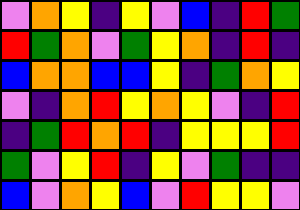[["violet", "orange", "yellow", "indigo", "yellow", "violet", "blue", "indigo", "red", "green"], ["red", "green", "orange", "violet", "green", "yellow", "orange", "indigo", "red", "indigo"], ["blue", "orange", "orange", "blue", "blue", "yellow", "indigo", "green", "orange", "yellow"], ["violet", "indigo", "orange", "red", "yellow", "orange", "yellow", "violet", "indigo", "red"], ["indigo", "green", "red", "orange", "red", "indigo", "yellow", "yellow", "yellow", "red"], ["green", "violet", "yellow", "red", "indigo", "yellow", "violet", "green", "indigo", "indigo"], ["blue", "violet", "orange", "yellow", "blue", "violet", "red", "yellow", "yellow", "violet"]]